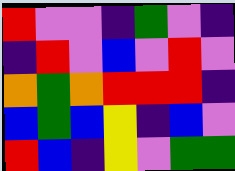[["red", "violet", "violet", "indigo", "green", "violet", "indigo"], ["indigo", "red", "violet", "blue", "violet", "red", "violet"], ["orange", "green", "orange", "red", "red", "red", "indigo"], ["blue", "green", "blue", "yellow", "indigo", "blue", "violet"], ["red", "blue", "indigo", "yellow", "violet", "green", "green"]]